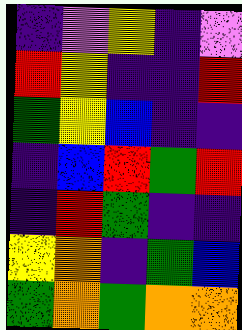[["indigo", "violet", "yellow", "indigo", "violet"], ["red", "yellow", "indigo", "indigo", "red"], ["green", "yellow", "blue", "indigo", "indigo"], ["indigo", "blue", "red", "green", "red"], ["indigo", "red", "green", "indigo", "indigo"], ["yellow", "orange", "indigo", "green", "blue"], ["green", "orange", "green", "orange", "orange"]]